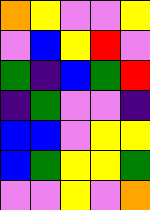[["orange", "yellow", "violet", "violet", "yellow"], ["violet", "blue", "yellow", "red", "violet"], ["green", "indigo", "blue", "green", "red"], ["indigo", "green", "violet", "violet", "indigo"], ["blue", "blue", "violet", "yellow", "yellow"], ["blue", "green", "yellow", "yellow", "green"], ["violet", "violet", "yellow", "violet", "orange"]]